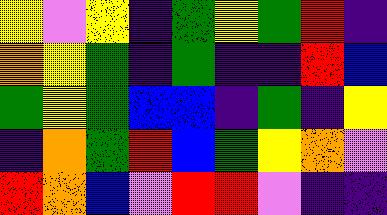[["yellow", "violet", "yellow", "indigo", "green", "yellow", "green", "red", "indigo"], ["orange", "yellow", "green", "indigo", "green", "indigo", "indigo", "red", "blue"], ["green", "yellow", "green", "blue", "blue", "indigo", "green", "indigo", "yellow"], ["indigo", "orange", "green", "red", "blue", "green", "yellow", "orange", "violet"], ["red", "orange", "blue", "violet", "red", "red", "violet", "indigo", "indigo"]]